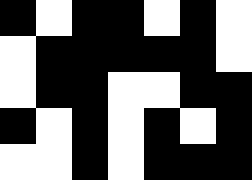[["black", "white", "black", "black", "white", "black", "white"], ["white", "black", "black", "black", "black", "black", "white"], ["white", "black", "black", "white", "white", "black", "black"], ["black", "white", "black", "white", "black", "white", "black"], ["white", "white", "black", "white", "black", "black", "black"]]